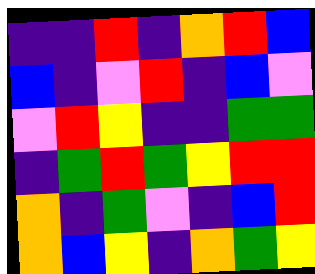[["indigo", "indigo", "red", "indigo", "orange", "red", "blue"], ["blue", "indigo", "violet", "red", "indigo", "blue", "violet"], ["violet", "red", "yellow", "indigo", "indigo", "green", "green"], ["indigo", "green", "red", "green", "yellow", "red", "red"], ["orange", "indigo", "green", "violet", "indigo", "blue", "red"], ["orange", "blue", "yellow", "indigo", "orange", "green", "yellow"]]